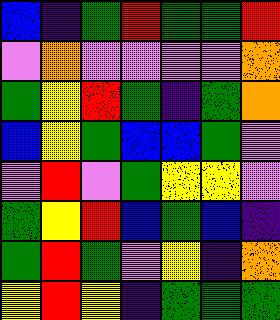[["blue", "indigo", "green", "red", "green", "green", "red"], ["violet", "orange", "violet", "violet", "violet", "violet", "orange"], ["green", "yellow", "red", "green", "indigo", "green", "orange"], ["blue", "yellow", "green", "blue", "blue", "green", "violet"], ["violet", "red", "violet", "green", "yellow", "yellow", "violet"], ["green", "yellow", "red", "blue", "green", "blue", "indigo"], ["green", "red", "green", "violet", "yellow", "indigo", "orange"], ["yellow", "red", "yellow", "indigo", "green", "green", "green"]]